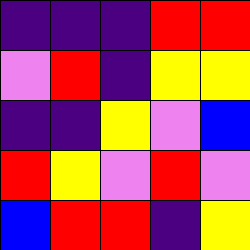[["indigo", "indigo", "indigo", "red", "red"], ["violet", "red", "indigo", "yellow", "yellow"], ["indigo", "indigo", "yellow", "violet", "blue"], ["red", "yellow", "violet", "red", "violet"], ["blue", "red", "red", "indigo", "yellow"]]